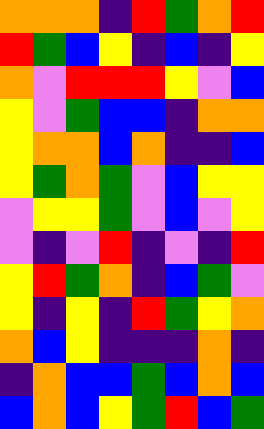[["orange", "orange", "orange", "indigo", "red", "green", "orange", "red"], ["red", "green", "blue", "yellow", "indigo", "blue", "indigo", "yellow"], ["orange", "violet", "red", "red", "red", "yellow", "violet", "blue"], ["yellow", "violet", "green", "blue", "blue", "indigo", "orange", "orange"], ["yellow", "orange", "orange", "blue", "orange", "indigo", "indigo", "blue"], ["yellow", "green", "orange", "green", "violet", "blue", "yellow", "yellow"], ["violet", "yellow", "yellow", "green", "violet", "blue", "violet", "yellow"], ["violet", "indigo", "violet", "red", "indigo", "violet", "indigo", "red"], ["yellow", "red", "green", "orange", "indigo", "blue", "green", "violet"], ["yellow", "indigo", "yellow", "indigo", "red", "green", "yellow", "orange"], ["orange", "blue", "yellow", "indigo", "indigo", "indigo", "orange", "indigo"], ["indigo", "orange", "blue", "blue", "green", "blue", "orange", "blue"], ["blue", "orange", "blue", "yellow", "green", "red", "blue", "green"]]